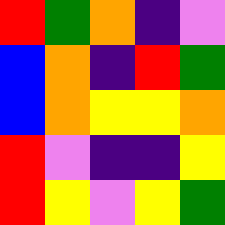[["red", "green", "orange", "indigo", "violet"], ["blue", "orange", "indigo", "red", "green"], ["blue", "orange", "yellow", "yellow", "orange"], ["red", "violet", "indigo", "indigo", "yellow"], ["red", "yellow", "violet", "yellow", "green"]]